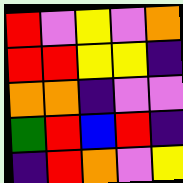[["red", "violet", "yellow", "violet", "orange"], ["red", "red", "yellow", "yellow", "indigo"], ["orange", "orange", "indigo", "violet", "violet"], ["green", "red", "blue", "red", "indigo"], ["indigo", "red", "orange", "violet", "yellow"]]